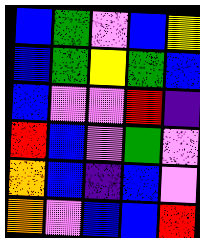[["blue", "green", "violet", "blue", "yellow"], ["blue", "green", "yellow", "green", "blue"], ["blue", "violet", "violet", "red", "indigo"], ["red", "blue", "violet", "green", "violet"], ["orange", "blue", "indigo", "blue", "violet"], ["orange", "violet", "blue", "blue", "red"]]